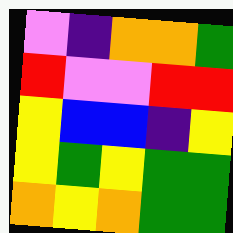[["violet", "indigo", "orange", "orange", "green"], ["red", "violet", "violet", "red", "red"], ["yellow", "blue", "blue", "indigo", "yellow"], ["yellow", "green", "yellow", "green", "green"], ["orange", "yellow", "orange", "green", "green"]]